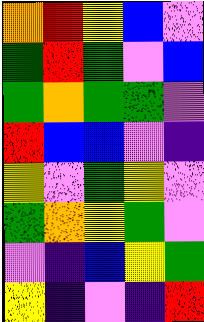[["orange", "red", "yellow", "blue", "violet"], ["green", "red", "green", "violet", "blue"], ["green", "orange", "green", "green", "violet"], ["red", "blue", "blue", "violet", "indigo"], ["yellow", "violet", "green", "yellow", "violet"], ["green", "orange", "yellow", "green", "violet"], ["violet", "indigo", "blue", "yellow", "green"], ["yellow", "indigo", "violet", "indigo", "red"]]